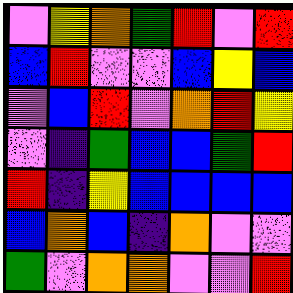[["violet", "yellow", "orange", "green", "red", "violet", "red"], ["blue", "red", "violet", "violet", "blue", "yellow", "blue"], ["violet", "blue", "red", "violet", "orange", "red", "yellow"], ["violet", "indigo", "green", "blue", "blue", "green", "red"], ["red", "indigo", "yellow", "blue", "blue", "blue", "blue"], ["blue", "orange", "blue", "indigo", "orange", "violet", "violet"], ["green", "violet", "orange", "orange", "violet", "violet", "red"]]